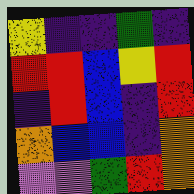[["yellow", "indigo", "indigo", "green", "indigo"], ["red", "red", "blue", "yellow", "red"], ["indigo", "red", "blue", "indigo", "red"], ["orange", "blue", "blue", "indigo", "orange"], ["violet", "violet", "green", "red", "orange"]]